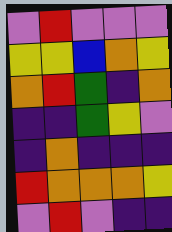[["violet", "red", "violet", "violet", "violet"], ["yellow", "yellow", "blue", "orange", "yellow"], ["orange", "red", "green", "indigo", "orange"], ["indigo", "indigo", "green", "yellow", "violet"], ["indigo", "orange", "indigo", "indigo", "indigo"], ["red", "orange", "orange", "orange", "yellow"], ["violet", "red", "violet", "indigo", "indigo"]]